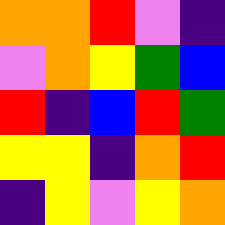[["orange", "orange", "red", "violet", "indigo"], ["violet", "orange", "yellow", "green", "blue"], ["red", "indigo", "blue", "red", "green"], ["yellow", "yellow", "indigo", "orange", "red"], ["indigo", "yellow", "violet", "yellow", "orange"]]